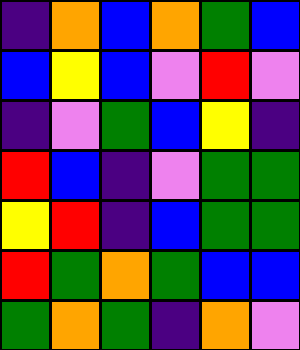[["indigo", "orange", "blue", "orange", "green", "blue"], ["blue", "yellow", "blue", "violet", "red", "violet"], ["indigo", "violet", "green", "blue", "yellow", "indigo"], ["red", "blue", "indigo", "violet", "green", "green"], ["yellow", "red", "indigo", "blue", "green", "green"], ["red", "green", "orange", "green", "blue", "blue"], ["green", "orange", "green", "indigo", "orange", "violet"]]